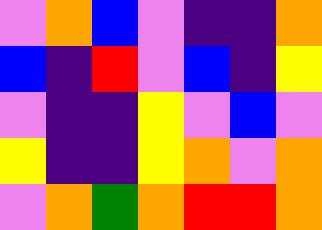[["violet", "orange", "blue", "violet", "indigo", "indigo", "orange"], ["blue", "indigo", "red", "violet", "blue", "indigo", "yellow"], ["violet", "indigo", "indigo", "yellow", "violet", "blue", "violet"], ["yellow", "indigo", "indigo", "yellow", "orange", "violet", "orange"], ["violet", "orange", "green", "orange", "red", "red", "orange"]]